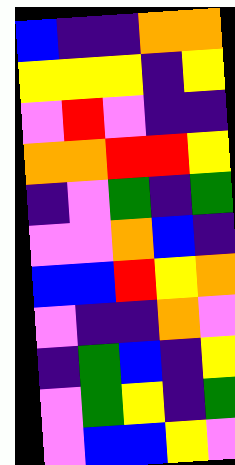[["blue", "indigo", "indigo", "orange", "orange"], ["yellow", "yellow", "yellow", "indigo", "yellow"], ["violet", "red", "violet", "indigo", "indigo"], ["orange", "orange", "red", "red", "yellow"], ["indigo", "violet", "green", "indigo", "green"], ["violet", "violet", "orange", "blue", "indigo"], ["blue", "blue", "red", "yellow", "orange"], ["violet", "indigo", "indigo", "orange", "violet"], ["indigo", "green", "blue", "indigo", "yellow"], ["violet", "green", "yellow", "indigo", "green"], ["violet", "blue", "blue", "yellow", "violet"]]